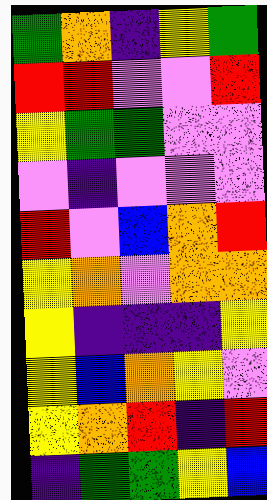[["green", "orange", "indigo", "yellow", "green"], ["red", "red", "violet", "violet", "red"], ["yellow", "green", "green", "violet", "violet"], ["violet", "indigo", "violet", "violet", "violet"], ["red", "violet", "blue", "orange", "red"], ["yellow", "orange", "violet", "orange", "orange"], ["yellow", "indigo", "indigo", "indigo", "yellow"], ["yellow", "blue", "orange", "yellow", "violet"], ["yellow", "orange", "red", "indigo", "red"], ["indigo", "green", "green", "yellow", "blue"]]